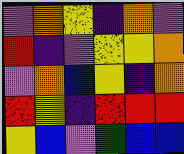[["violet", "orange", "yellow", "indigo", "orange", "violet"], ["red", "indigo", "violet", "yellow", "yellow", "orange"], ["violet", "orange", "blue", "yellow", "indigo", "orange"], ["red", "yellow", "indigo", "red", "red", "red"], ["yellow", "blue", "violet", "green", "blue", "blue"]]